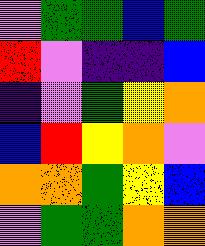[["violet", "green", "green", "blue", "green"], ["red", "violet", "indigo", "indigo", "blue"], ["indigo", "violet", "green", "yellow", "orange"], ["blue", "red", "yellow", "orange", "violet"], ["orange", "orange", "green", "yellow", "blue"], ["violet", "green", "green", "orange", "orange"]]